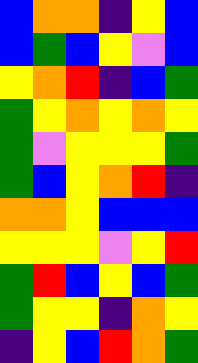[["blue", "orange", "orange", "indigo", "yellow", "blue"], ["blue", "green", "blue", "yellow", "violet", "blue"], ["yellow", "orange", "red", "indigo", "blue", "green"], ["green", "yellow", "orange", "yellow", "orange", "yellow"], ["green", "violet", "yellow", "yellow", "yellow", "green"], ["green", "blue", "yellow", "orange", "red", "indigo"], ["orange", "orange", "yellow", "blue", "blue", "blue"], ["yellow", "yellow", "yellow", "violet", "yellow", "red"], ["green", "red", "blue", "yellow", "blue", "green"], ["green", "yellow", "yellow", "indigo", "orange", "yellow"], ["indigo", "yellow", "blue", "red", "orange", "green"]]